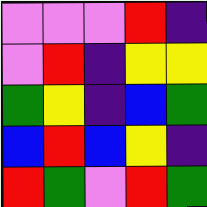[["violet", "violet", "violet", "red", "indigo"], ["violet", "red", "indigo", "yellow", "yellow"], ["green", "yellow", "indigo", "blue", "green"], ["blue", "red", "blue", "yellow", "indigo"], ["red", "green", "violet", "red", "green"]]